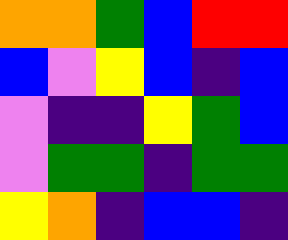[["orange", "orange", "green", "blue", "red", "red"], ["blue", "violet", "yellow", "blue", "indigo", "blue"], ["violet", "indigo", "indigo", "yellow", "green", "blue"], ["violet", "green", "green", "indigo", "green", "green"], ["yellow", "orange", "indigo", "blue", "blue", "indigo"]]